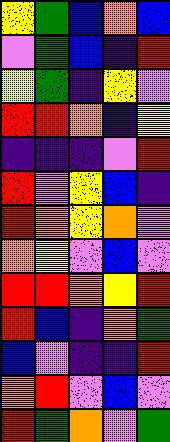[["yellow", "green", "blue", "orange", "blue"], ["violet", "green", "blue", "indigo", "red"], ["yellow", "green", "indigo", "yellow", "violet"], ["red", "red", "orange", "indigo", "yellow"], ["indigo", "indigo", "indigo", "violet", "red"], ["red", "violet", "yellow", "blue", "indigo"], ["red", "orange", "yellow", "orange", "violet"], ["orange", "yellow", "violet", "blue", "violet"], ["red", "red", "orange", "yellow", "red"], ["red", "blue", "indigo", "orange", "green"], ["blue", "violet", "indigo", "indigo", "red"], ["orange", "red", "violet", "blue", "violet"], ["red", "green", "orange", "violet", "green"]]